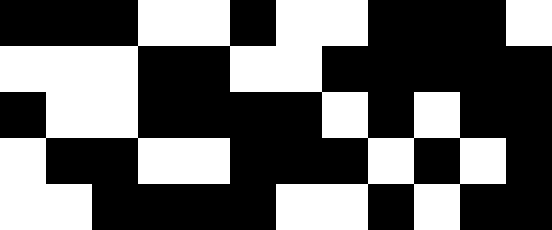[["black", "black", "black", "white", "white", "black", "white", "white", "black", "black", "black", "white"], ["white", "white", "white", "black", "black", "white", "white", "black", "black", "black", "black", "black"], ["black", "white", "white", "black", "black", "black", "black", "white", "black", "white", "black", "black"], ["white", "black", "black", "white", "white", "black", "black", "black", "white", "black", "white", "black"], ["white", "white", "black", "black", "black", "black", "white", "white", "black", "white", "black", "black"]]